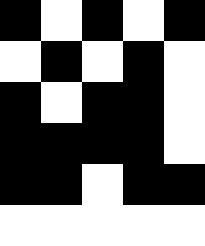[["black", "white", "black", "white", "black"], ["white", "black", "white", "black", "white"], ["black", "white", "black", "black", "white"], ["black", "black", "black", "black", "white"], ["black", "black", "white", "black", "black"], ["white", "white", "white", "white", "white"]]